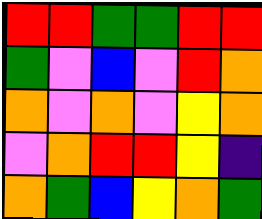[["red", "red", "green", "green", "red", "red"], ["green", "violet", "blue", "violet", "red", "orange"], ["orange", "violet", "orange", "violet", "yellow", "orange"], ["violet", "orange", "red", "red", "yellow", "indigo"], ["orange", "green", "blue", "yellow", "orange", "green"]]